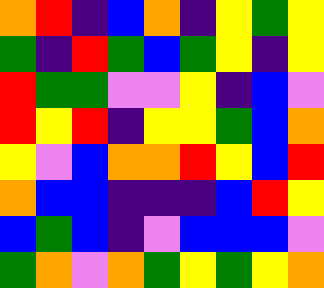[["orange", "red", "indigo", "blue", "orange", "indigo", "yellow", "green", "yellow"], ["green", "indigo", "red", "green", "blue", "green", "yellow", "indigo", "yellow"], ["red", "green", "green", "violet", "violet", "yellow", "indigo", "blue", "violet"], ["red", "yellow", "red", "indigo", "yellow", "yellow", "green", "blue", "orange"], ["yellow", "violet", "blue", "orange", "orange", "red", "yellow", "blue", "red"], ["orange", "blue", "blue", "indigo", "indigo", "indigo", "blue", "red", "yellow"], ["blue", "green", "blue", "indigo", "violet", "blue", "blue", "blue", "violet"], ["green", "orange", "violet", "orange", "green", "yellow", "green", "yellow", "orange"]]